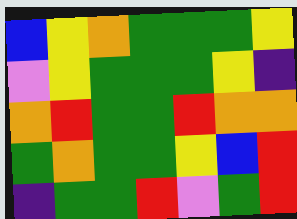[["blue", "yellow", "orange", "green", "green", "green", "yellow"], ["violet", "yellow", "green", "green", "green", "yellow", "indigo"], ["orange", "red", "green", "green", "red", "orange", "orange"], ["green", "orange", "green", "green", "yellow", "blue", "red"], ["indigo", "green", "green", "red", "violet", "green", "red"]]